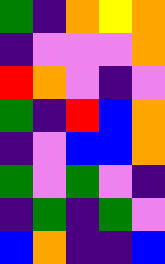[["green", "indigo", "orange", "yellow", "orange"], ["indigo", "violet", "violet", "violet", "orange"], ["red", "orange", "violet", "indigo", "violet"], ["green", "indigo", "red", "blue", "orange"], ["indigo", "violet", "blue", "blue", "orange"], ["green", "violet", "green", "violet", "indigo"], ["indigo", "green", "indigo", "green", "violet"], ["blue", "orange", "indigo", "indigo", "blue"]]